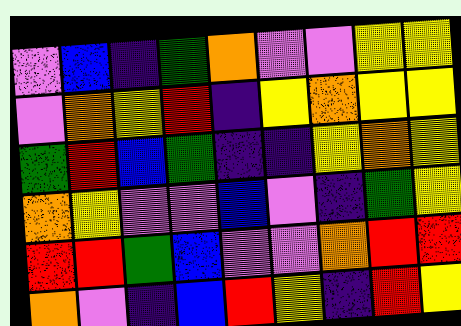[["violet", "blue", "indigo", "green", "orange", "violet", "violet", "yellow", "yellow"], ["violet", "orange", "yellow", "red", "indigo", "yellow", "orange", "yellow", "yellow"], ["green", "red", "blue", "green", "indigo", "indigo", "yellow", "orange", "yellow"], ["orange", "yellow", "violet", "violet", "blue", "violet", "indigo", "green", "yellow"], ["red", "red", "green", "blue", "violet", "violet", "orange", "red", "red"], ["orange", "violet", "indigo", "blue", "red", "yellow", "indigo", "red", "yellow"]]